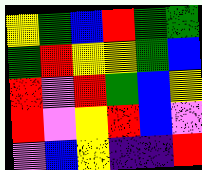[["yellow", "green", "blue", "red", "green", "green"], ["green", "red", "yellow", "yellow", "green", "blue"], ["red", "violet", "red", "green", "blue", "yellow"], ["red", "violet", "yellow", "red", "blue", "violet"], ["violet", "blue", "yellow", "indigo", "indigo", "red"]]